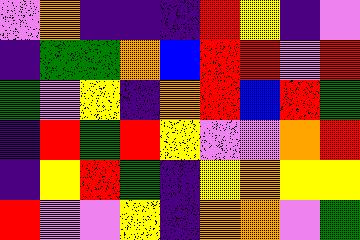[["violet", "orange", "indigo", "indigo", "indigo", "red", "yellow", "indigo", "violet"], ["indigo", "green", "green", "orange", "blue", "red", "red", "violet", "red"], ["green", "violet", "yellow", "indigo", "orange", "red", "blue", "red", "green"], ["indigo", "red", "green", "red", "yellow", "violet", "violet", "orange", "red"], ["indigo", "yellow", "red", "green", "indigo", "yellow", "orange", "yellow", "yellow"], ["red", "violet", "violet", "yellow", "indigo", "orange", "orange", "violet", "green"]]